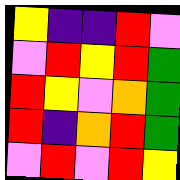[["yellow", "indigo", "indigo", "red", "violet"], ["violet", "red", "yellow", "red", "green"], ["red", "yellow", "violet", "orange", "green"], ["red", "indigo", "orange", "red", "green"], ["violet", "red", "violet", "red", "yellow"]]